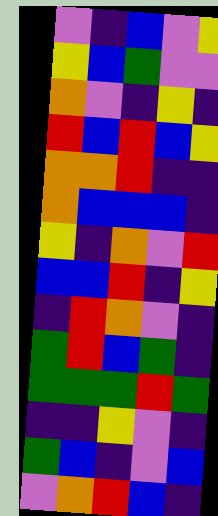[["violet", "indigo", "blue", "violet", "yellow"], ["yellow", "blue", "green", "violet", "violet"], ["orange", "violet", "indigo", "yellow", "indigo"], ["red", "blue", "red", "blue", "yellow"], ["orange", "orange", "red", "indigo", "indigo"], ["orange", "blue", "blue", "blue", "indigo"], ["yellow", "indigo", "orange", "violet", "red"], ["blue", "blue", "red", "indigo", "yellow"], ["indigo", "red", "orange", "violet", "indigo"], ["green", "red", "blue", "green", "indigo"], ["green", "green", "green", "red", "green"], ["indigo", "indigo", "yellow", "violet", "indigo"], ["green", "blue", "indigo", "violet", "blue"], ["violet", "orange", "red", "blue", "indigo"]]